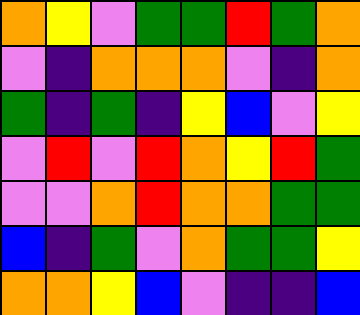[["orange", "yellow", "violet", "green", "green", "red", "green", "orange"], ["violet", "indigo", "orange", "orange", "orange", "violet", "indigo", "orange"], ["green", "indigo", "green", "indigo", "yellow", "blue", "violet", "yellow"], ["violet", "red", "violet", "red", "orange", "yellow", "red", "green"], ["violet", "violet", "orange", "red", "orange", "orange", "green", "green"], ["blue", "indigo", "green", "violet", "orange", "green", "green", "yellow"], ["orange", "orange", "yellow", "blue", "violet", "indigo", "indigo", "blue"]]